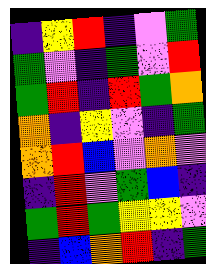[["indigo", "yellow", "red", "indigo", "violet", "green"], ["green", "violet", "indigo", "green", "violet", "red"], ["green", "red", "indigo", "red", "green", "orange"], ["orange", "indigo", "yellow", "violet", "indigo", "green"], ["orange", "red", "blue", "violet", "orange", "violet"], ["indigo", "red", "violet", "green", "blue", "indigo"], ["green", "red", "green", "yellow", "yellow", "violet"], ["indigo", "blue", "orange", "red", "indigo", "green"]]